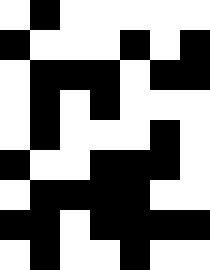[["white", "black", "white", "white", "white", "white", "white"], ["black", "white", "white", "white", "black", "white", "black"], ["white", "black", "black", "black", "white", "black", "black"], ["white", "black", "white", "black", "white", "white", "white"], ["white", "black", "white", "white", "white", "black", "white"], ["black", "white", "white", "black", "black", "black", "white"], ["white", "black", "black", "black", "black", "white", "white"], ["black", "black", "white", "black", "black", "black", "black"], ["white", "black", "white", "white", "black", "white", "white"]]